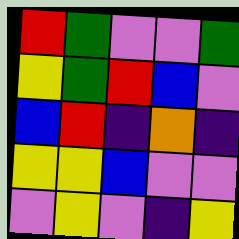[["red", "green", "violet", "violet", "green"], ["yellow", "green", "red", "blue", "violet"], ["blue", "red", "indigo", "orange", "indigo"], ["yellow", "yellow", "blue", "violet", "violet"], ["violet", "yellow", "violet", "indigo", "yellow"]]